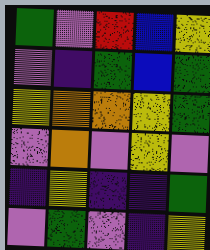[["green", "violet", "red", "blue", "yellow"], ["violet", "indigo", "green", "blue", "green"], ["yellow", "orange", "orange", "yellow", "green"], ["violet", "orange", "violet", "yellow", "violet"], ["indigo", "yellow", "indigo", "indigo", "green"], ["violet", "green", "violet", "indigo", "yellow"]]